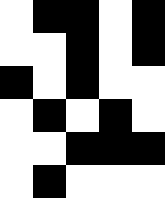[["white", "black", "black", "white", "black"], ["white", "white", "black", "white", "black"], ["black", "white", "black", "white", "white"], ["white", "black", "white", "black", "white"], ["white", "white", "black", "black", "black"], ["white", "black", "white", "white", "white"]]